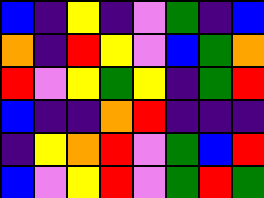[["blue", "indigo", "yellow", "indigo", "violet", "green", "indigo", "blue"], ["orange", "indigo", "red", "yellow", "violet", "blue", "green", "orange"], ["red", "violet", "yellow", "green", "yellow", "indigo", "green", "red"], ["blue", "indigo", "indigo", "orange", "red", "indigo", "indigo", "indigo"], ["indigo", "yellow", "orange", "red", "violet", "green", "blue", "red"], ["blue", "violet", "yellow", "red", "violet", "green", "red", "green"]]